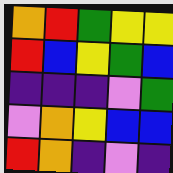[["orange", "red", "green", "yellow", "yellow"], ["red", "blue", "yellow", "green", "blue"], ["indigo", "indigo", "indigo", "violet", "green"], ["violet", "orange", "yellow", "blue", "blue"], ["red", "orange", "indigo", "violet", "indigo"]]